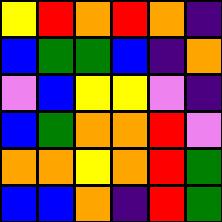[["yellow", "red", "orange", "red", "orange", "indigo"], ["blue", "green", "green", "blue", "indigo", "orange"], ["violet", "blue", "yellow", "yellow", "violet", "indigo"], ["blue", "green", "orange", "orange", "red", "violet"], ["orange", "orange", "yellow", "orange", "red", "green"], ["blue", "blue", "orange", "indigo", "red", "green"]]